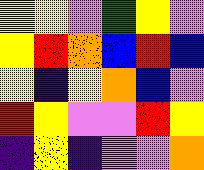[["yellow", "yellow", "violet", "green", "yellow", "violet"], ["yellow", "red", "orange", "blue", "red", "blue"], ["yellow", "indigo", "yellow", "orange", "blue", "violet"], ["red", "yellow", "violet", "violet", "red", "yellow"], ["indigo", "yellow", "indigo", "violet", "violet", "orange"]]